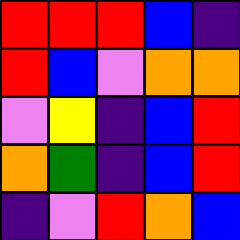[["red", "red", "red", "blue", "indigo"], ["red", "blue", "violet", "orange", "orange"], ["violet", "yellow", "indigo", "blue", "red"], ["orange", "green", "indigo", "blue", "red"], ["indigo", "violet", "red", "orange", "blue"]]